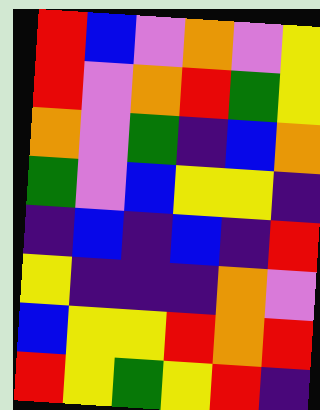[["red", "blue", "violet", "orange", "violet", "yellow"], ["red", "violet", "orange", "red", "green", "yellow"], ["orange", "violet", "green", "indigo", "blue", "orange"], ["green", "violet", "blue", "yellow", "yellow", "indigo"], ["indigo", "blue", "indigo", "blue", "indigo", "red"], ["yellow", "indigo", "indigo", "indigo", "orange", "violet"], ["blue", "yellow", "yellow", "red", "orange", "red"], ["red", "yellow", "green", "yellow", "red", "indigo"]]